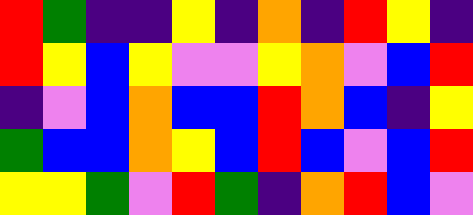[["red", "green", "indigo", "indigo", "yellow", "indigo", "orange", "indigo", "red", "yellow", "indigo"], ["red", "yellow", "blue", "yellow", "violet", "violet", "yellow", "orange", "violet", "blue", "red"], ["indigo", "violet", "blue", "orange", "blue", "blue", "red", "orange", "blue", "indigo", "yellow"], ["green", "blue", "blue", "orange", "yellow", "blue", "red", "blue", "violet", "blue", "red"], ["yellow", "yellow", "green", "violet", "red", "green", "indigo", "orange", "red", "blue", "violet"]]